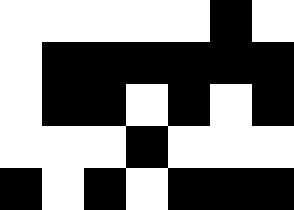[["white", "white", "white", "white", "white", "black", "white"], ["white", "black", "black", "black", "black", "black", "black"], ["white", "black", "black", "white", "black", "white", "black"], ["white", "white", "white", "black", "white", "white", "white"], ["black", "white", "black", "white", "black", "black", "black"]]